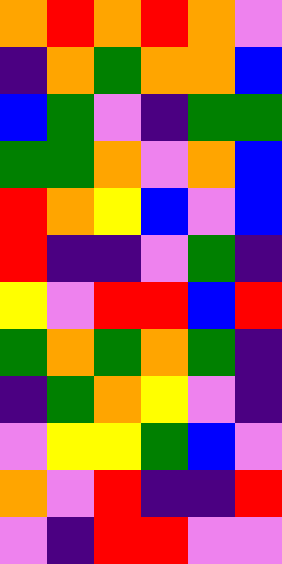[["orange", "red", "orange", "red", "orange", "violet"], ["indigo", "orange", "green", "orange", "orange", "blue"], ["blue", "green", "violet", "indigo", "green", "green"], ["green", "green", "orange", "violet", "orange", "blue"], ["red", "orange", "yellow", "blue", "violet", "blue"], ["red", "indigo", "indigo", "violet", "green", "indigo"], ["yellow", "violet", "red", "red", "blue", "red"], ["green", "orange", "green", "orange", "green", "indigo"], ["indigo", "green", "orange", "yellow", "violet", "indigo"], ["violet", "yellow", "yellow", "green", "blue", "violet"], ["orange", "violet", "red", "indigo", "indigo", "red"], ["violet", "indigo", "red", "red", "violet", "violet"]]